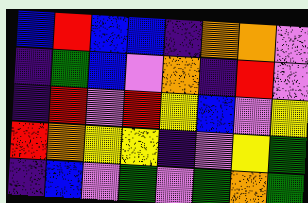[["blue", "red", "blue", "blue", "indigo", "orange", "orange", "violet"], ["indigo", "green", "blue", "violet", "orange", "indigo", "red", "violet"], ["indigo", "red", "violet", "red", "yellow", "blue", "violet", "yellow"], ["red", "orange", "yellow", "yellow", "indigo", "violet", "yellow", "green"], ["indigo", "blue", "violet", "green", "violet", "green", "orange", "green"]]